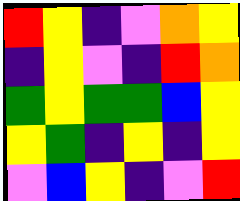[["red", "yellow", "indigo", "violet", "orange", "yellow"], ["indigo", "yellow", "violet", "indigo", "red", "orange"], ["green", "yellow", "green", "green", "blue", "yellow"], ["yellow", "green", "indigo", "yellow", "indigo", "yellow"], ["violet", "blue", "yellow", "indigo", "violet", "red"]]